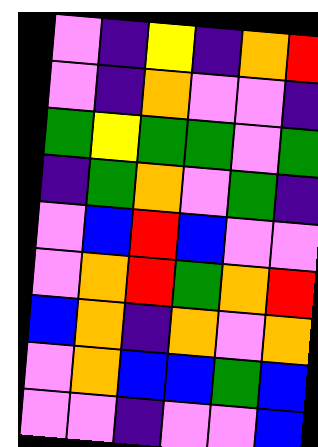[["violet", "indigo", "yellow", "indigo", "orange", "red"], ["violet", "indigo", "orange", "violet", "violet", "indigo"], ["green", "yellow", "green", "green", "violet", "green"], ["indigo", "green", "orange", "violet", "green", "indigo"], ["violet", "blue", "red", "blue", "violet", "violet"], ["violet", "orange", "red", "green", "orange", "red"], ["blue", "orange", "indigo", "orange", "violet", "orange"], ["violet", "orange", "blue", "blue", "green", "blue"], ["violet", "violet", "indigo", "violet", "violet", "blue"]]